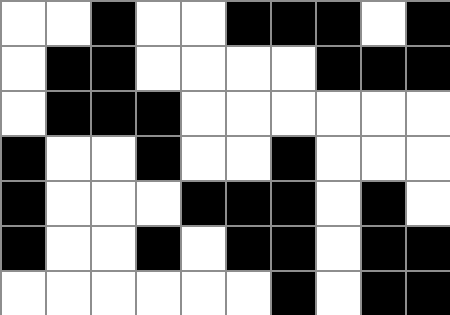[["white", "white", "black", "white", "white", "black", "black", "black", "white", "black"], ["white", "black", "black", "white", "white", "white", "white", "black", "black", "black"], ["white", "black", "black", "black", "white", "white", "white", "white", "white", "white"], ["black", "white", "white", "black", "white", "white", "black", "white", "white", "white"], ["black", "white", "white", "white", "black", "black", "black", "white", "black", "white"], ["black", "white", "white", "black", "white", "black", "black", "white", "black", "black"], ["white", "white", "white", "white", "white", "white", "black", "white", "black", "black"]]